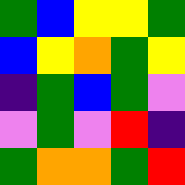[["green", "blue", "yellow", "yellow", "green"], ["blue", "yellow", "orange", "green", "yellow"], ["indigo", "green", "blue", "green", "violet"], ["violet", "green", "violet", "red", "indigo"], ["green", "orange", "orange", "green", "red"]]